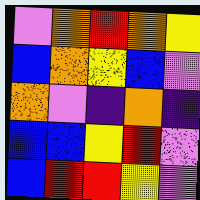[["violet", "orange", "red", "orange", "yellow"], ["blue", "orange", "yellow", "blue", "violet"], ["orange", "violet", "indigo", "orange", "indigo"], ["blue", "blue", "yellow", "red", "violet"], ["blue", "red", "red", "yellow", "violet"]]